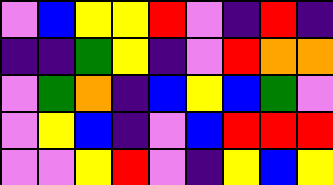[["violet", "blue", "yellow", "yellow", "red", "violet", "indigo", "red", "indigo"], ["indigo", "indigo", "green", "yellow", "indigo", "violet", "red", "orange", "orange"], ["violet", "green", "orange", "indigo", "blue", "yellow", "blue", "green", "violet"], ["violet", "yellow", "blue", "indigo", "violet", "blue", "red", "red", "red"], ["violet", "violet", "yellow", "red", "violet", "indigo", "yellow", "blue", "yellow"]]